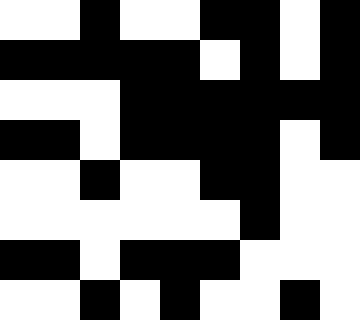[["white", "white", "black", "white", "white", "black", "black", "white", "black"], ["black", "black", "black", "black", "black", "white", "black", "white", "black"], ["white", "white", "white", "black", "black", "black", "black", "black", "black"], ["black", "black", "white", "black", "black", "black", "black", "white", "black"], ["white", "white", "black", "white", "white", "black", "black", "white", "white"], ["white", "white", "white", "white", "white", "white", "black", "white", "white"], ["black", "black", "white", "black", "black", "black", "white", "white", "white"], ["white", "white", "black", "white", "black", "white", "white", "black", "white"]]